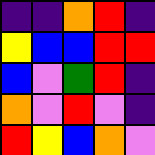[["indigo", "indigo", "orange", "red", "indigo"], ["yellow", "blue", "blue", "red", "red"], ["blue", "violet", "green", "red", "indigo"], ["orange", "violet", "red", "violet", "indigo"], ["red", "yellow", "blue", "orange", "violet"]]